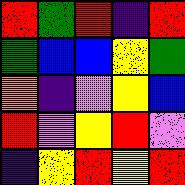[["red", "green", "red", "indigo", "red"], ["green", "blue", "blue", "yellow", "green"], ["orange", "indigo", "violet", "yellow", "blue"], ["red", "violet", "yellow", "red", "violet"], ["indigo", "yellow", "red", "yellow", "red"]]